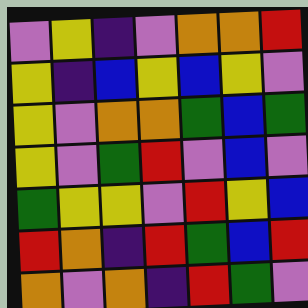[["violet", "yellow", "indigo", "violet", "orange", "orange", "red"], ["yellow", "indigo", "blue", "yellow", "blue", "yellow", "violet"], ["yellow", "violet", "orange", "orange", "green", "blue", "green"], ["yellow", "violet", "green", "red", "violet", "blue", "violet"], ["green", "yellow", "yellow", "violet", "red", "yellow", "blue"], ["red", "orange", "indigo", "red", "green", "blue", "red"], ["orange", "violet", "orange", "indigo", "red", "green", "violet"]]